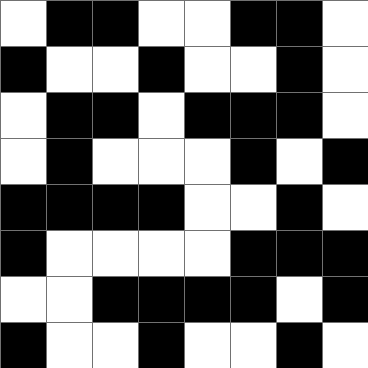[["white", "black", "black", "white", "white", "black", "black", "white"], ["black", "white", "white", "black", "white", "white", "black", "white"], ["white", "black", "black", "white", "black", "black", "black", "white"], ["white", "black", "white", "white", "white", "black", "white", "black"], ["black", "black", "black", "black", "white", "white", "black", "white"], ["black", "white", "white", "white", "white", "black", "black", "black"], ["white", "white", "black", "black", "black", "black", "white", "black"], ["black", "white", "white", "black", "white", "white", "black", "white"]]